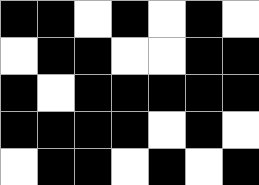[["black", "black", "white", "black", "white", "black", "white"], ["white", "black", "black", "white", "white", "black", "black"], ["black", "white", "black", "black", "black", "black", "black"], ["black", "black", "black", "black", "white", "black", "white"], ["white", "black", "black", "white", "black", "white", "black"]]